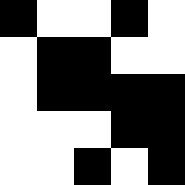[["black", "white", "white", "black", "white"], ["white", "black", "black", "white", "white"], ["white", "black", "black", "black", "black"], ["white", "white", "white", "black", "black"], ["white", "white", "black", "white", "black"]]